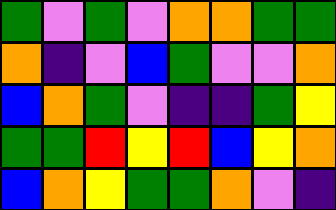[["green", "violet", "green", "violet", "orange", "orange", "green", "green"], ["orange", "indigo", "violet", "blue", "green", "violet", "violet", "orange"], ["blue", "orange", "green", "violet", "indigo", "indigo", "green", "yellow"], ["green", "green", "red", "yellow", "red", "blue", "yellow", "orange"], ["blue", "orange", "yellow", "green", "green", "orange", "violet", "indigo"]]